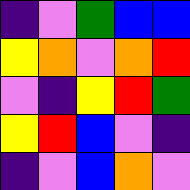[["indigo", "violet", "green", "blue", "blue"], ["yellow", "orange", "violet", "orange", "red"], ["violet", "indigo", "yellow", "red", "green"], ["yellow", "red", "blue", "violet", "indigo"], ["indigo", "violet", "blue", "orange", "violet"]]